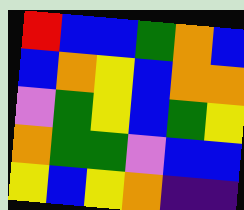[["red", "blue", "blue", "green", "orange", "blue"], ["blue", "orange", "yellow", "blue", "orange", "orange"], ["violet", "green", "yellow", "blue", "green", "yellow"], ["orange", "green", "green", "violet", "blue", "blue"], ["yellow", "blue", "yellow", "orange", "indigo", "indigo"]]